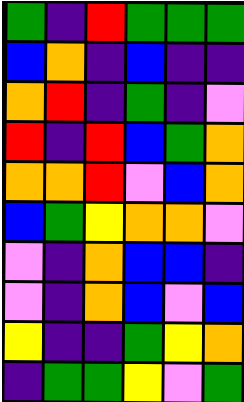[["green", "indigo", "red", "green", "green", "green"], ["blue", "orange", "indigo", "blue", "indigo", "indigo"], ["orange", "red", "indigo", "green", "indigo", "violet"], ["red", "indigo", "red", "blue", "green", "orange"], ["orange", "orange", "red", "violet", "blue", "orange"], ["blue", "green", "yellow", "orange", "orange", "violet"], ["violet", "indigo", "orange", "blue", "blue", "indigo"], ["violet", "indigo", "orange", "blue", "violet", "blue"], ["yellow", "indigo", "indigo", "green", "yellow", "orange"], ["indigo", "green", "green", "yellow", "violet", "green"]]